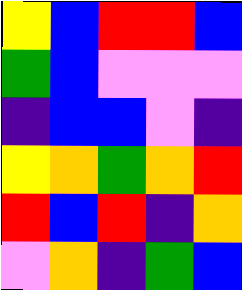[["yellow", "blue", "red", "red", "blue"], ["green", "blue", "violet", "violet", "violet"], ["indigo", "blue", "blue", "violet", "indigo"], ["yellow", "orange", "green", "orange", "red"], ["red", "blue", "red", "indigo", "orange"], ["violet", "orange", "indigo", "green", "blue"]]